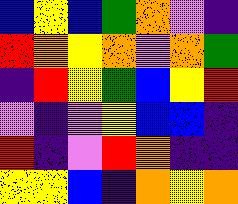[["blue", "yellow", "blue", "green", "orange", "violet", "indigo"], ["red", "orange", "yellow", "orange", "violet", "orange", "green"], ["indigo", "red", "yellow", "green", "blue", "yellow", "red"], ["violet", "indigo", "violet", "yellow", "blue", "blue", "indigo"], ["red", "indigo", "violet", "red", "orange", "indigo", "indigo"], ["yellow", "yellow", "blue", "indigo", "orange", "yellow", "orange"]]